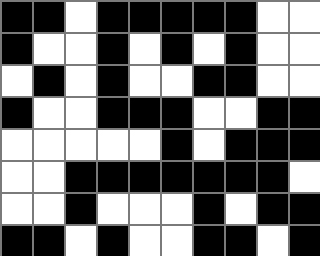[["black", "black", "white", "black", "black", "black", "black", "black", "white", "white"], ["black", "white", "white", "black", "white", "black", "white", "black", "white", "white"], ["white", "black", "white", "black", "white", "white", "black", "black", "white", "white"], ["black", "white", "white", "black", "black", "black", "white", "white", "black", "black"], ["white", "white", "white", "white", "white", "black", "white", "black", "black", "black"], ["white", "white", "black", "black", "black", "black", "black", "black", "black", "white"], ["white", "white", "black", "white", "white", "white", "black", "white", "black", "black"], ["black", "black", "white", "black", "white", "white", "black", "black", "white", "black"]]